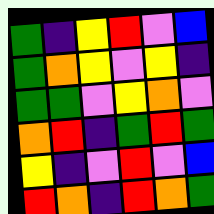[["green", "indigo", "yellow", "red", "violet", "blue"], ["green", "orange", "yellow", "violet", "yellow", "indigo"], ["green", "green", "violet", "yellow", "orange", "violet"], ["orange", "red", "indigo", "green", "red", "green"], ["yellow", "indigo", "violet", "red", "violet", "blue"], ["red", "orange", "indigo", "red", "orange", "green"]]